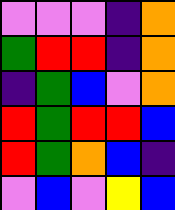[["violet", "violet", "violet", "indigo", "orange"], ["green", "red", "red", "indigo", "orange"], ["indigo", "green", "blue", "violet", "orange"], ["red", "green", "red", "red", "blue"], ["red", "green", "orange", "blue", "indigo"], ["violet", "blue", "violet", "yellow", "blue"]]